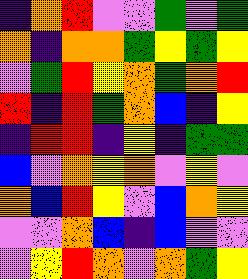[["indigo", "orange", "red", "violet", "violet", "green", "violet", "green"], ["orange", "indigo", "orange", "orange", "green", "yellow", "green", "yellow"], ["violet", "green", "red", "yellow", "orange", "green", "orange", "red"], ["red", "indigo", "red", "green", "orange", "blue", "indigo", "yellow"], ["indigo", "red", "red", "indigo", "yellow", "indigo", "green", "green"], ["blue", "violet", "orange", "yellow", "orange", "violet", "yellow", "violet"], ["orange", "blue", "red", "yellow", "violet", "blue", "orange", "yellow"], ["violet", "violet", "orange", "blue", "indigo", "blue", "violet", "violet"], ["violet", "yellow", "red", "orange", "violet", "orange", "green", "yellow"]]